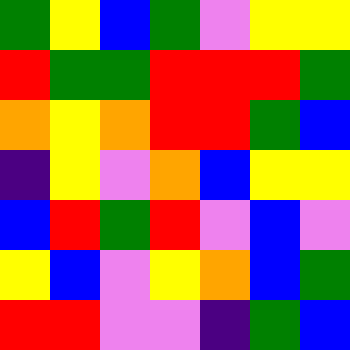[["green", "yellow", "blue", "green", "violet", "yellow", "yellow"], ["red", "green", "green", "red", "red", "red", "green"], ["orange", "yellow", "orange", "red", "red", "green", "blue"], ["indigo", "yellow", "violet", "orange", "blue", "yellow", "yellow"], ["blue", "red", "green", "red", "violet", "blue", "violet"], ["yellow", "blue", "violet", "yellow", "orange", "blue", "green"], ["red", "red", "violet", "violet", "indigo", "green", "blue"]]